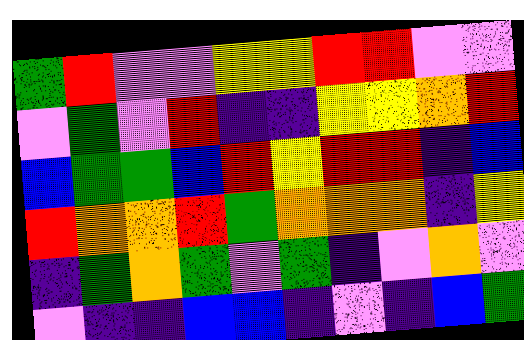[["green", "red", "violet", "violet", "yellow", "yellow", "red", "red", "violet", "violet"], ["violet", "green", "violet", "red", "indigo", "indigo", "yellow", "yellow", "orange", "red"], ["blue", "green", "green", "blue", "red", "yellow", "red", "red", "indigo", "blue"], ["red", "orange", "orange", "red", "green", "orange", "orange", "orange", "indigo", "yellow"], ["indigo", "green", "orange", "green", "violet", "green", "indigo", "violet", "orange", "violet"], ["violet", "indigo", "indigo", "blue", "blue", "indigo", "violet", "indigo", "blue", "green"]]